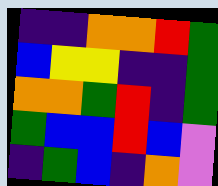[["indigo", "indigo", "orange", "orange", "red", "green"], ["blue", "yellow", "yellow", "indigo", "indigo", "green"], ["orange", "orange", "green", "red", "indigo", "green"], ["green", "blue", "blue", "red", "blue", "violet"], ["indigo", "green", "blue", "indigo", "orange", "violet"]]